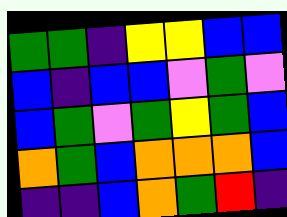[["green", "green", "indigo", "yellow", "yellow", "blue", "blue"], ["blue", "indigo", "blue", "blue", "violet", "green", "violet"], ["blue", "green", "violet", "green", "yellow", "green", "blue"], ["orange", "green", "blue", "orange", "orange", "orange", "blue"], ["indigo", "indigo", "blue", "orange", "green", "red", "indigo"]]